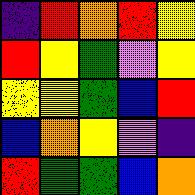[["indigo", "red", "orange", "red", "yellow"], ["red", "yellow", "green", "violet", "yellow"], ["yellow", "yellow", "green", "blue", "red"], ["blue", "orange", "yellow", "violet", "indigo"], ["red", "green", "green", "blue", "orange"]]